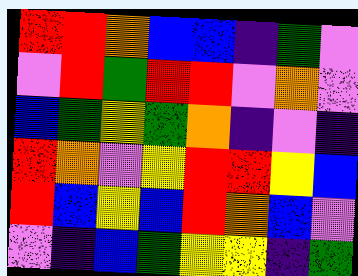[["red", "red", "orange", "blue", "blue", "indigo", "green", "violet"], ["violet", "red", "green", "red", "red", "violet", "orange", "violet"], ["blue", "green", "yellow", "green", "orange", "indigo", "violet", "indigo"], ["red", "orange", "violet", "yellow", "red", "red", "yellow", "blue"], ["red", "blue", "yellow", "blue", "red", "orange", "blue", "violet"], ["violet", "indigo", "blue", "green", "yellow", "yellow", "indigo", "green"]]